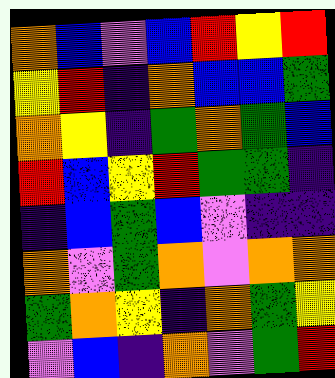[["orange", "blue", "violet", "blue", "red", "yellow", "red"], ["yellow", "red", "indigo", "orange", "blue", "blue", "green"], ["orange", "yellow", "indigo", "green", "orange", "green", "blue"], ["red", "blue", "yellow", "red", "green", "green", "indigo"], ["indigo", "blue", "green", "blue", "violet", "indigo", "indigo"], ["orange", "violet", "green", "orange", "violet", "orange", "orange"], ["green", "orange", "yellow", "indigo", "orange", "green", "yellow"], ["violet", "blue", "indigo", "orange", "violet", "green", "red"]]